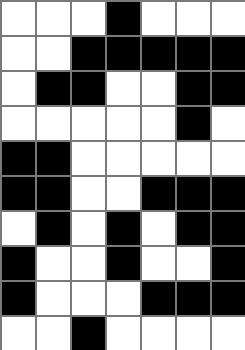[["white", "white", "white", "black", "white", "white", "white"], ["white", "white", "black", "black", "black", "black", "black"], ["white", "black", "black", "white", "white", "black", "black"], ["white", "white", "white", "white", "white", "black", "white"], ["black", "black", "white", "white", "white", "white", "white"], ["black", "black", "white", "white", "black", "black", "black"], ["white", "black", "white", "black", "white", "black", "black"], ["black", "white", "white", "black", "white", "white", "black"], ["black", "white", "white", "white", "black", "black", "black"], ["white", "white", "black", "white", "white", "white", "white"]]